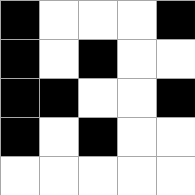[["black", "white", "white", "white", "black"], ["black", "white", "black", "white", "white"], ["black", "black", "white", "white", "black"], ["black", "white", "black", "white", "white"], ["white", "white", "white", "white", "white"]]